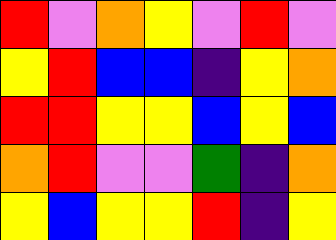[["red", "violet", "orange", "yellow", "violet", "red", "violet"], ["yellow", "red", "blue", "blue", "indigo", "yellow", "orange"], ["red", "red", "yellow", "yellow", "blue", "yellow", "blue"], ["orange", "red", "violet", "violet", "green", "indigo", "orange"], ["yellow", "blue", "yellow", "yellow", "red", "indigo", "yellow"]]